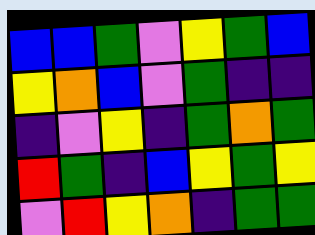[["blue", "blue", "green", "violet", "yellow", "green", "blue"], ["yellow", "orange", "blue", "violet", "green", "indigo", "indigo"], ["indigo", "violet", "yellow", "indigo", "green", "orange", "green"], ["red", "green", "indigo", "blue", "yellow", "green", "yellow"], ["violet", "red", "yellow", "orange", "indigo", "green", "green"]]